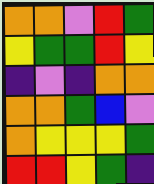[["orange", "orange", "violet", "red", "green"], ["yellow", "green", "green", "red", "yellow"], ["indigo", "violet", "indigo", "orange", "orange"], ["orange", "orange", "green", "blue", "violet"], ["orange", "yellow", "yellow", "yellow", "green"], ["red", "red", "yellow", "green", "indigo"]]